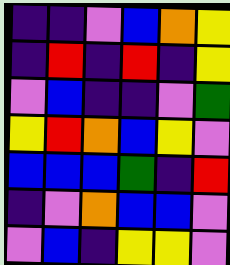[["indigo", "indigo", "violet", "blue", "orange", "yellow"], ["indigo", "red", "indigo", "red", "indigo", "yellow"], ["violet", "blue", "indigo", "indigo", "violet", "green"], ["yellow", "red", "orange", "blue", "yellow", "violet"], ["blue", "blue", "blue", "green", "indigo", "red"], ["indigo", "violet", "orange", "blue", "blue", "violet"], ["violet", "blue", "indigo", "yellow", "yellow", "violet"]]